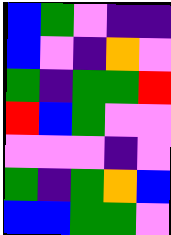[["blue", "green", "violet", "indigo", "indigo"], ["blue", "violet", "indigo", "orange", "violet"], ["green", "indigo", "green", "green", "red"], ["red", "blue", "green", "violet", "violet"], ["violet", "violet", "violet", "indigo", "violet"], ["green", "indigo", "green", "orange", "blue"], ["blue", "blue", "green", "green", "violet"]]